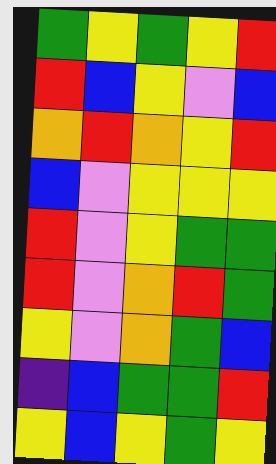[["green", "yellow", "green", "yellow", "red"], ["red", "blue", "yellow", "violet", "blue"], ["orange", "red", "orange", "yellow", "red"], ["blue", "violet", "yellow", "yellow", "yellow"], ["red", "violet", "yellow", "green", "green"], ["red", "violet", "orange", "red", "green"], ["yellow", "violet", "orange", "green", "blue"], ["indigo", "blue", "green", "green", "red"], ["yellow", "blue", "yellow", "green", "yellow"]]